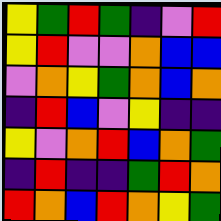[["yellow", "green", "red", "green", "indigo", "violet", "red"], ["yellow", "red", "violet", "violet", "orange", "blue", "blue"], ["violet", "orange", "yellow", "green", "orange", "blue", "orange"], ["indigo", "red", "blue", "violet", "yellow", "indigo", "indigo"], ["yellow", "violet", "orange", "red", "blue", "orange", "green"], ["indigo", "red", "indigo", "indigo", "green", "red", "orange"], ["red", "orange", "blue", "red", "orange", "yellow", "green"]]